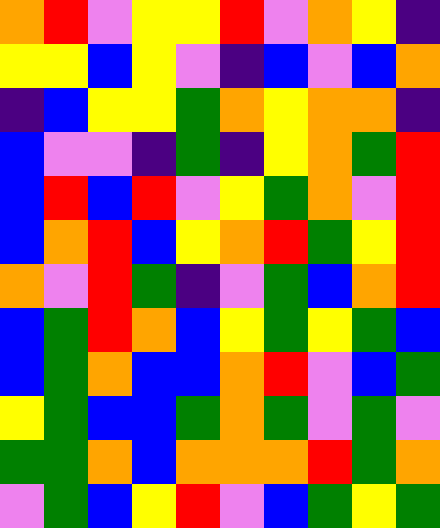[["orange", "red", "violet", "yellow", "yellow", "red", "violet", "orange", "yellow", "indigo"], ["yellow", "yellow", "blue", "yellow", "violet", "indigo", "blue", "violet", "blue", "orange"], ["indigo", "blue", "yellow", "yellow", "green", "orange", "yellow", "orange", "orange", "indigo"], ["blue", "violet", "violet", "indigo", "green", "indigo", "yellow", "orange", "green", "red"], ["blue", "red", "blue", "red", "violet", "yellow", "green", "orange", "violet", "red"], ["blue", "orange", "red", "blue", "yellow", "orange", "red", "green", "yellow", "red"], ["orange", "violet", "red", "green", "indigo", "violet", "green", "blue", "orange", "red"], ["blue", "green", "red", "orange", "blue", "yellow", "green", "yellow", "green", "blue"], ["blue", "green", "orange", "blue", "blue", "orange", "red", "violet", "blue", "green"], ["yellow", "green", "blue", "blue", "green", "orange", "green", "violet", "green", "violet"], ["green", "green", "orange", "blue", "orange", "orange", "orange", "red", "green", "orange"], ["violet", "green", "blue", "yellow", "red", "violet", "blue", "green", "yellow", "green"]]